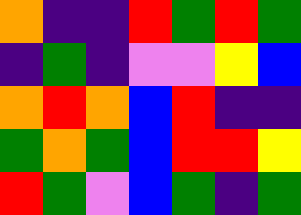[["orange", "indigo", "indigo", "red", "green", "red", "green"], ["indigo", "green", "indigo", "violet", "violet", "yellow", "blue"], ["orange", "red", "orange", "blue", "red", "indigo", "indigo"], ["green", "orange", "green", "blue", "red", "red", "yellow"], ["red", "green", "violet", "blue", "green", "indigo", "green"]]